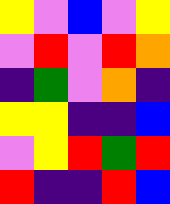[["yellow", "violet", "blue", "violet", "yellow"], ["violet", "red", "violet", "red", "orange"], ["indigo", "green", "violet", "orange", "indigo"], ["yellow", "yellow", "indigo", "indigo", "blue"], ["violet", "yellow", "red", "green", "red"], ["red", "indigo", "indigo", "red", "blue"]]